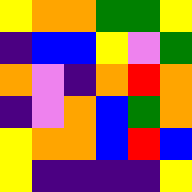[["yellow", "orange", "orange", "green", "green", "yellow"], ["indigo", "blue", "blue", "yellow", "violet", "green"], ["orange", "violet", "indigo", "orange", "red", "orange"], ["indigo", "violet", "orange", "blue", "green", "orange"], ["yellow", "orange", "orange", "blue", "red", "blue"], ["yellow", "indigo", "indigo", "indigo", "indigo", "yellow"]]